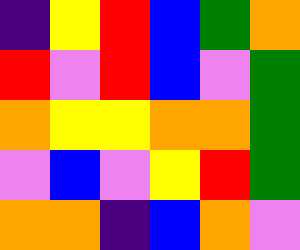[["indigo", "yellow", "red", "blue", "green", "orange"], ["red", "violet", "red", "blue", "violet", "green"], ["orange", "yellow", "yellow", "orange", "orange", "green"], ["violet", "blue", "violet", "yellow", "red", "green"], ["orange", "orange", "indigo", "blue", "orange", "violet"]]